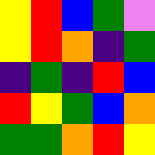[["yellow", "red", "blue", "green", "violet"], ["yellow", "red", "orange", "indigo", "green"], ["indigo", "green", "indigo", "red", "blue"], ["red", "yellow", "green", "blue", "orange"], ["green", "green", "orange", "red", "yellow"]]